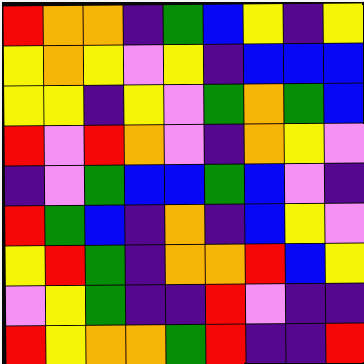[["red", "orange", "orange", "indigo", "green", "blue", "yellow", "indigo", "yellow"], ["yellow", "orange", "yellow", "violet", "yellow", "indigo", "blue", "blue", "blue"], ["yellow", "yellow", "indigo", "yellow", "violet", "green", "orange", "green", "blue"], ["red", "violet", "red", "orange", "violet", "indigo", "orange", "yellow", "violet"], ["indigo", "violet", "green", "blue", "blue", "green", "blue", "violet", "indigo"], ["red", "green", "blue", "indigo", "orange", "indigo", "blue", "yellow", "violet"], ["yellow", "red", "green", "indigo", "orange", "orange", "red", "blue", "yellow"], ["violet", "yellow", "green", "indigo", "indigo", "red", "violet", "indigo", "indigo"], ["red", "yellow", "orange", "orange", "green", "red", "indigo", "indigo", "red"]]